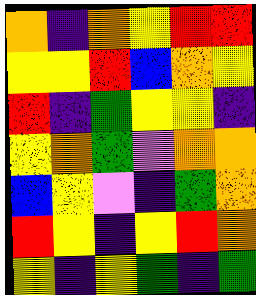[["orange", "indigo", "orange", "yellow", "red", "red"], ["yellow", "yellow", "red", "blue", "orange", "yellow"], ["red", "indigo", "green", "yellow", "yellow", "indigo"], ["yellow", "orange", "green", "violet", "orange", "orange"], ["blue", "yellow", "violet", "indigo", "green", "orange"], ["red", "yellow", "indigo", "yellow", "red", "orange"], ["yellow", "indigo", "yellow", "green", "indigo", "green"]]